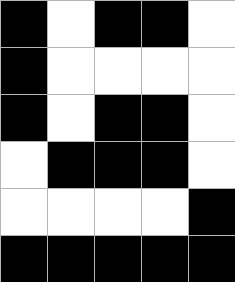[["black", "white", "black", "black", "white"], ["black", "white", "white", "white", "white"], ["black", "white", "black", "black", "white"], ["white", "black", "black", "black", "white"], ["white", "white", "white", "white", "black"], ["black", "black", "black", "black", "black"]]